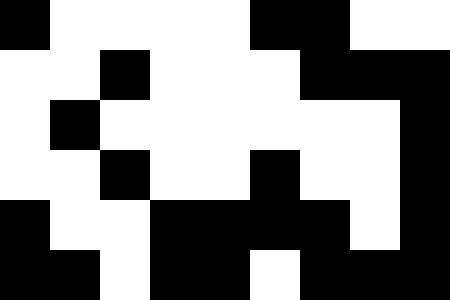[["black", "white", "white", "white", "white", "black", "black", "white", "white"], ["white", "white", "black", "white", "white", "white", "black", "black", "black"], ["white", "black", "white", "white", "white", "white", "white", "white", "black"], ["white", "white", "black", "white", "white", "black", "white", "white", "black"], ["black", "white", "white", "black", "black", "black", "black", "white", "black"], ["black", "black", "white", "black", "black", "white", "black", "black", "black"]]